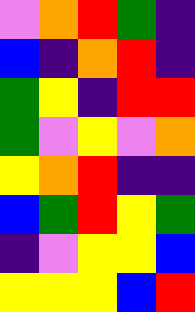[["violet", "orange", "red", "green", "indigo"], ["blue", "indigo", "orange", "red", "indigo"], ["green", "yellow", "indigo", "red", "red"], ["green", "violet", "yellow", "violet", "orange"], ["yellow", "orange", "red", "indigo", "indigo"], ["blue", "green", "red", "yellow", "green"], ["indigo", "violet", "yellow", "yellow", "blue"], ["yellow", "yellow", "yellow", "blue", "red"]]